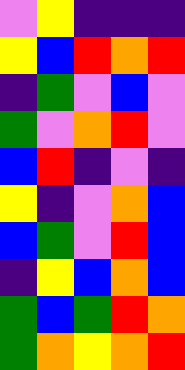[["violet", "yellow", "indigo", "indigo", "indigo"], ["yellow", "blue", "red", "orange", "red"], ["indigo", "green", "violet", "blue", "violet"], ["green", "violet", "orange", "red", "violet"], ["blue", "red", "indigo", "violet", "indigo"], ["yellow", "indigo", "violet", "orange", "blue"], ["blue", "green", "violet", "red", "blue"], ["indigo", "yellow", "blue", "orange", "blue"], ["green", "blue", "green", "red", "orange"], ["green", "orange", "yellow", "orange", "red"]]